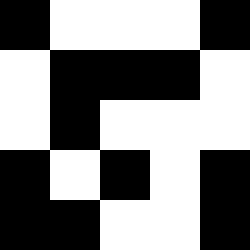[["black", "white", "white", "white", "black"], ["white", "black", "black", "black", "white"], ["white", "black", "white", "white", "white"], ["black", "white", "black", "white", "black"], ["black", "black", "white", "white", "black"]]